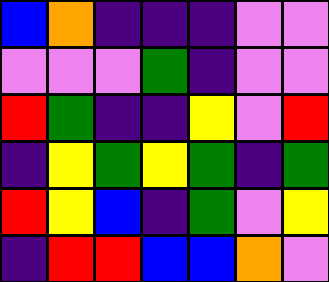[["blue", "orange", "indigo", "indigo", "indigo", "violet", "violet"], ["violet", "violet", "violet", "green", "indigo", "violet", "violet"], ["red", "green", "indigo", "indigo", "yellow", "violet", "red"], ["indigo", "yellow", "green", "yellow", "green", "indigo", "green"], ["red", "yellow", "blue", "indigo", "green", "violet", "yellow"], ["indigo", "red", "red", "blue", "blue", "orange", "violet"]]